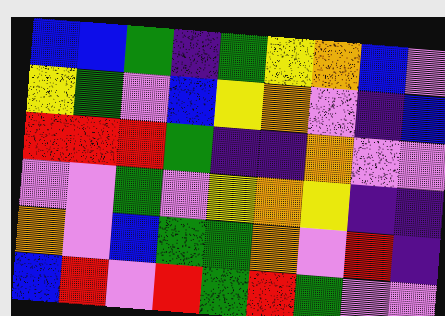[["blue", "blue", "green", "indigo", "green", "yellow", "orange", "blue", "violet"], ["yellow", "green", "violet", "blue", "yellow", "orange", "violet", "indigo", "blue"], ["red", "red", "red", "green", "indigo", "indigo", "orange", "violet", "violet"], ["violet", "violet", "green", "violet", "yellow", "orange", "yellow", "indigo", "indigo"], ["orange", "violet", "blue", "green", "green", "orange", "violet", "red", "indigo"], ["blue", "red", "violet", "red", "green", "red", "green", "violet", "violet"]]